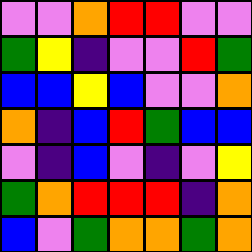[["violet", "violet", "orange", "red", "red", "violet", "violet"], ["green", "yellow", "indigo", "violet", "violet", "red", "green"], ["blue", "blue", "yellow", "blue", "violet", "violet", "orange"], ["orange", "indigo", "blue", "red", "green", "blue", "blue"], ["violet", "indigo", "blue", "violet", "indigo", "violet", "yellow"], ["green", "orange", "red", "red", "red", "indigo", "orange"], ["blue", "violet", "green", "orange", "orange", "green", "orange"]]